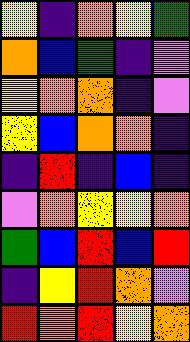[["yellow", "indigo", "orange", "yellow", "green"], ["orange", "blue", "green", "indigo", "violet"], ["yellow", "orange", "orange", "indigo", "violet"], ["yellow", "blue", "orange", "orange", "indigo"], ["indigo", "red", "indigo", "blue", "indigo"], ["violet", "orange", "yellow", "yellow", "orange"], ["green", "blue", "red", "blue", "red"], ["indigo", "yellow", "red", "orange", "violet"], ["red", "orange", "red", "yellow", "orange"]]